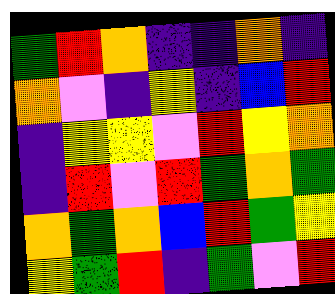[["green", "red", "orange", "indigo", "indigo", "orange", "indigo"], ["orange", "violet", "indigo", "yellow", "indigo", "blue", "red"], ["indigo", "yellow", "yellow", "violet", "red", "yellow", "orange"], ["indigo", "red", "violet", "red", "green", "orange", "green"], ["orange", "green", "orange", "blue", "red", "green", "yellow"], ["yellow", "green", "red", "indigo", "green", "violet", "red"]]